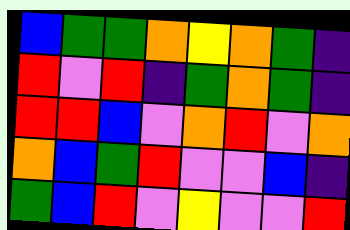[["blue", "green", "green", "orange", "yellow", "orange", "green", "indigo"], ["red", "violet", "red", "indigo", "green", "orange", "green", "indigo"], ["red", "red", "blue", "violet", "orange", "red", "violet", "orange"], ["orange", "blue", "green", "red", "violet", "violet", "blue", "indigo"], ["green", "blue", "red", "violet", "yellow", "violet", "violet", "red"]]